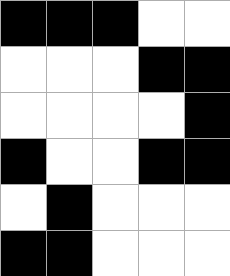[["black", "black", "black", "white", "white"], ["white", "white", "white", "black", "black"], ["white", "white", "white", "white", "black"], ["black", "white", "white", "black", "black"], ["white", "black", "white", "white", "white"], ["black", "black", "white", "white", "white"]]